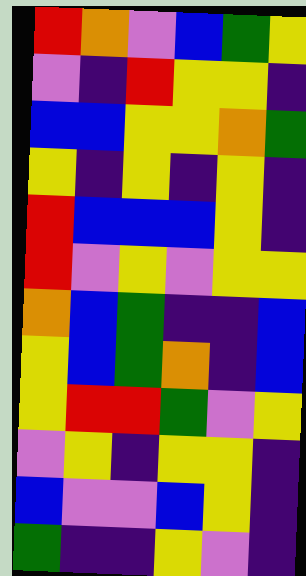[["red", "orange", "violet", "blue", "green", "yellow"], ["violet", "indigo", "red", "yellow", "yellow", "indigo"], ["blue", "blue", "yellow", "yellow", "orange", "green"], ["yellow", "indigo", "yellow", "indigo", "yellow", "indigo"], ["red", "blue", "blue", "blue", "yellow", "indigo"], ["red", "violet", "yellow", "violet", "yellow", "yellow"], ["orange", "blue", "green", "indigo", "indigo", "blue"], ["yellow", "blue", "green", "orange", "indigo", "blue"], ["yellow", "red", "red", "green", "violet", "yellow"], ["violet", "yellow", "indigo", "yellow", "yellow", "indigo"], ["blue", "violet", "violet", "blue", "yellow", "indigo"], ["green", "indigo", "indigo", "yellow", "violet", "indigo"]]